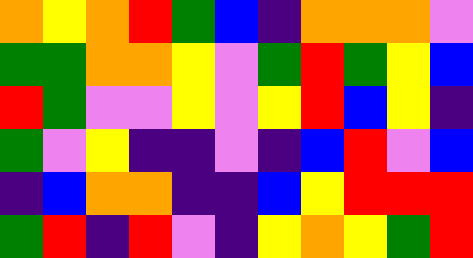[["orange", "yellow", "orange", "red", "green", "blue", "indigo", "orange", "orange", "orange", "violet"], ["green", "green", "orange", "orange", "yellow", "violet", "green", "red", "green", "yellow", "blue"], ["red", "green", "violet", "violet", "yellow", "violet", "yellow", "red", "blue", "yellow", "indigo"], ["green", "violet", "yellow", "indigo", "indigo", "violet", "indigo", "blue", "red", "violet", "blue"], ["indigo", "blue", "orange", "orange", "indigo", "indigo", "blue", "yellow", "red", "red", "red"], ["green", "red", "indigo", "red", "violet", "indigo", "yellow", "orange", "yellow", "green", "red"]]